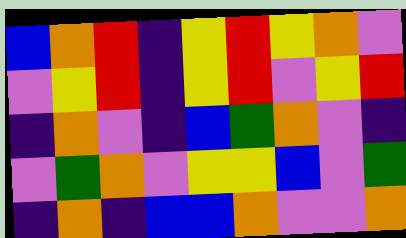[["blue", "orange", "red", "indigo", "yellow", "red", "yellow", "orange", "violet"], ["violet", "yellow", "red", "indigo", "yellow", "red", "violet", "yellow", "red"], ["indigo", "orange", "violet", "indigo", "blue", "green", "orange", "violet", "indigo"], ["violet", "green", "orange", "violet", "yellow", "yellow", "blue", "violet", "green"], ["indigo", "orange", "indigo", "blue", "blue", "orange", "violet", "violet", "orange"]]